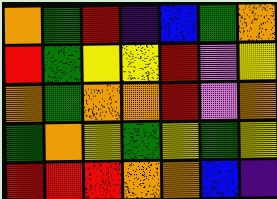[["orange", "green", "red", "indigo", "blue", "green", "orange"], ["red", "green", "yellow", "yellow", "red", "violet", "yellow"], ["orange", "green", "orange", "orange", "red", "violet", "orange"], ["green", "orange", "yellow", "green", "yellow", "green", "yellow"], ["red", "red", "red", "orange", "orange", "blue", "indigo"]]